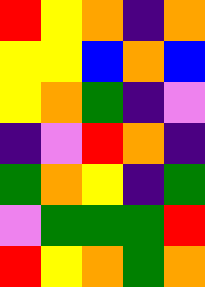[["red", "yellow", "orange", "indigo", "orange"], ["yellow", "yellow", "blue", "orange", "blue"], ["yellow", "orange", "green", "indigo", "violet"], ["indigo", "violet", "red", "orange", "indigo"], ["green", "orange", "yellow", "indigo", "green"], ["violet", "green", "green", "green", "red"], ["red", "yellow", "orange", "green", "orange"]]